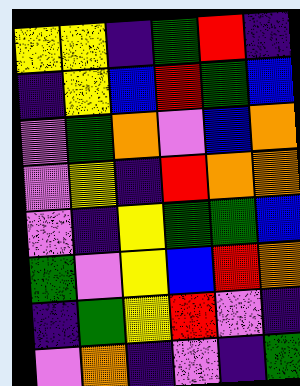[["yellow", "yellow", "indigo", "green", "red", "indigo"], ["indigo", "yellow", "blue", "red", "green", "blue"], ["violet", "green", "orange", "violet", "blue", "orange"], ["violet", "yellow", "indigo", "red", "orange", "orange"], ["violet", "indigo", "yellow", "green", "green", "blue"], ["green", "violet", "yellow", "blue", "red", "orange"], ["indigo", "green", "yellow", "red", "violet", "indigo"], ["violet", "orange", "indigo", "violet", "indigo", "green"]]